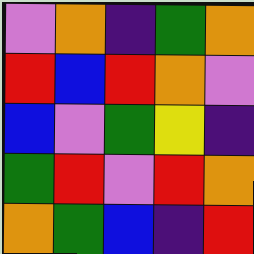[["violet", "orange", "indigo", "green", "orange"], ["red", "blue", "red", "orange", "violet"], ["blue", "violet", "green", "yellow", "indigo"], ["green", "red", "violet", "red", "orange"], ["orange", "green", "blue", "indigo", "red"]]